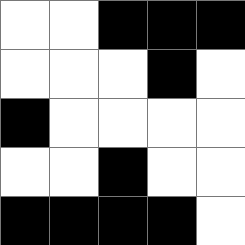[["white", "white", "black", "black", "black"], ["white", "white", "white", "black", "white"], ["black", "white", "white", "white", "white"], ["white", "white", "black", "white", "white"], ["black", "black", "black", "black", "white"]]